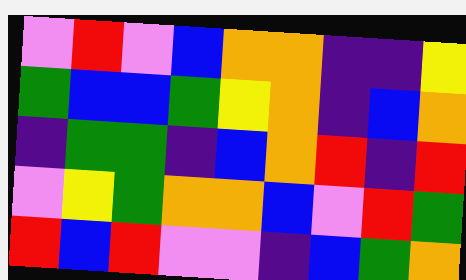[["violet", "red", "violet", "blue", "orange", "orange", "indigo", "indigo", "yellow"], ["green", "blue", "blue", "green", "yellow", "orange", "indigo", "blue", "orange"], ["indigo", "green", "green", "indigo", "blue", "orange", "red", "indigo", "red"], ["violet", "yellow", "green", "orange", "orange", "blue", "violet", "red", "green"], ["red", "blue", "red", "violet", "violet", "indigo", "blue", "green", "orange"]]